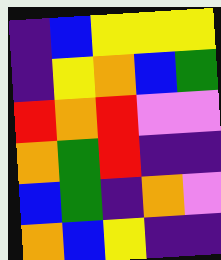[["indigo", "blue", "yellow", "yellow", "yellow"], ["indigo", "yellow", "orange", "blue", "green"], ["red", "orange", "red", "violet", "violet"], ["orange", "green", "red", "indigo", "indigo"], ["blue", "green", "indigo", "orange", "violet"], ["orange", "blue", "yellow", "indigo", "indigo"]]